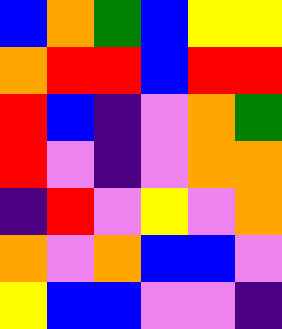[["blue", "orange", "green", "blue", "yellow", "yellow"], ["orange", "red", "red", "blue", "red", "red"], ["red", "blue", "indigo", "violet", "orange", "green"], ["red", "violet", "indigo", "violet", "orange", "orange"], ["indigo", "red", "violet", "yellow", "violet", "orange"], ["orange", "violet", "orange", "blue", "blue", "violet"], ["yellow", "blue", "blue", "violet", "violet", "indigo"]]